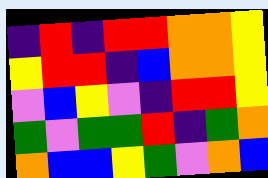[["indigo", "red", "indigo", "red", "red", "orange", "orange", "yellow"], ["yellow", "red", "red", "indigo", "blue", "orange", "orange", "yellow"], ["violet", "blue", "yellow", "violet", "indigo", "red", "red", "yellow"], ["green", "violet", "green", "green", "red", "indigo", "green", "orange"], ["orange", "blue", "blue", "yellow", "green", "violet", "orange", "blue"]]